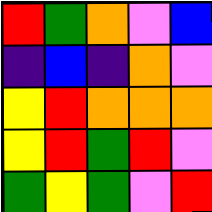[["red", "green", "orange", "violet", "blue"], ["indigo", "blue", "indigo", "orange", "violet"], ["yellow", "red", "orange", "orange", "orange"], ["yellow", "red", "green", "red", "violet"], ["green", "yellow", "green", "violet", "red"]]